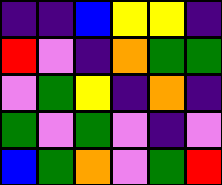[["indigo", "indigo", "blue", "yellow", "yellow", "indigo"], ["red", "violet", "indigo", "orange", "green", "green"], ["violet", "green", "yellow", "indigo", "orange", "indigo"], ["green", "violet", "green", "violet", "indigo", "violet"], ["blue", "green", "orange", "violet", "green", "red"]]